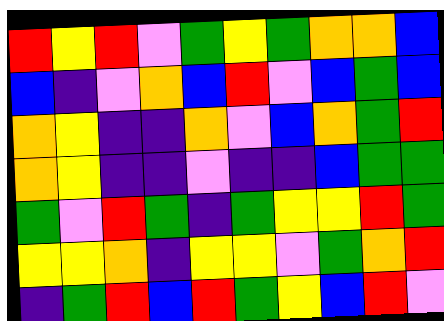[["red", "yellow", "red", "violet", "green", "yellow", "green", "orange", "orange", "blue"], ["blue", "indigo", "violet", "orange", "blue", "red", "violet", "blue", "green", "blue"], ["orange", "yellow", "indigo", "indigo", "orange", "violet", "blue", "orange", "green", "red"], ["orange", "yellow", "indigo", "indigo", "violet", "indigo", "indigo", "blue", "green", "green"], ["green", "violet", "red", "green", "indigo", "green", "yellow", "yellow", "red", "green"], ["yellow", "yellow", "orange", "indigo", "yellow", "yellow", "violet", "green", "orange", "red"], ["indigo", "green", "red", "blue", "red", "green", "yellow", "blue", "red", "violet"]]